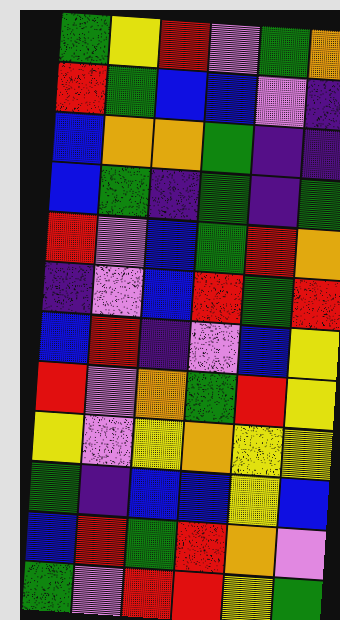[["green", "yellow", "red", "violet", "green", "orange"], ["red", "green", "blue", "blue", "violet", "indigo"], ["blue", "orange", "orange", "green", "indigo", "indigo"], ["blue", "green", "indigo", "green", "indigo", "green"], ["red", "violet", "blue", "green", "red", "orange"], ["indigo", "violet", "blue", "red", "green", "red"], ["blue", "red", "indigo", "violet", "blue", "yellow"], ["red", "violet", "orange", "green", "red", "yellow"], ["yellow", "violet", "yellow", "orange", "yellow", "yellow"], ["green", "indigo", "blue", "blue", "yellow", "blue"], ["blue", "red", "green", "red", "orange", "violet"], ["green", "violet", "red", "red", "yellow", "green"]]